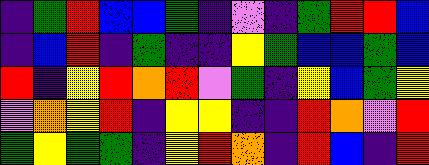[["indigo", "green", "red", "blue", "blue", "green", "indigo", "violet", "indigo", "green", "red", "red", "blue"], ["indigo", "blue", "red", "indigo", "green", "indigo", "indigo", "yellow", "green", "blue", "blue", "green", "blue"], ["red", "indigo", "yellow", "red", "orange", "red", "violet", "green", "indigo", "yellow", "blue", "green", "yellow"], ["violet", "orange", "yellow", "red", "indigo", "yellow", "yellow", "indigo", "indigo", "red", "orange", "violet", "red"], ["green", "yellow", "green", "green", "indigo", "yellow", "red", "orange", "indigo", "red", "blue", "indigo", "red"]]